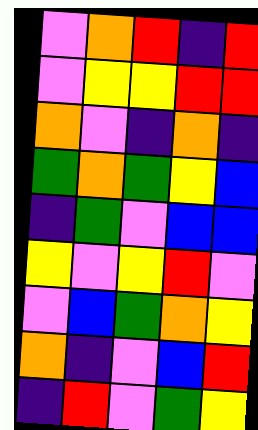[["violet", "orange", "red", "indigo", "red"], ["violet", "yellow", "yellow", "red", "red"], ["orange", "violet", "indigo", "orange", "indigo"], ["green", "orange", "green", "yellow", "blue"], ["indigo", "green", "violet", "blue", "blue"], ["yellow", "violet", "yellow", "red", "violet"], ["violet", "blue", "green", "orange", "yellow"], ["orange", "indigo", "violet", "blue", "red"], ["indigo", "red", "violet", "green", "yellow"]]